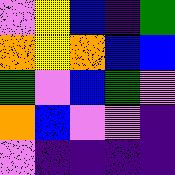[["violet", "yellow", "blue", "indigo", "green"], ["orange", "yellow", "orange", "blue", "blue"], ["green", "violet", "blue", "green", "violet"], ["orange", "blue", "violet", "violet", "indigo"], ["violet", "indigo", "indigo", "indigo", "indigo"]]